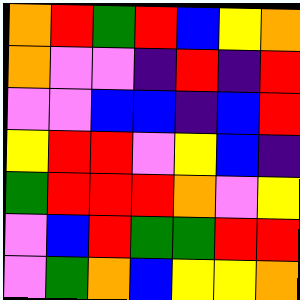[["orange", "red", "green", "red", "blue", "yellow", "orange"], ["orange", "violet", "violet", "indigo", "red", "indigo", "red"], ["violet", "violet", "blue", "blue", "indigo", "blue", "red"], ["yellow", "red", "red", "violet", "yellow", "blue", "indigo"], ["green", "red", "red", "red", "orange", "violet", "yellow"], ["violet", "blue", "red", "green", "green", "red", "red"], ["violet", "green", "orange", "blue", "yellow", "yellow", "orange"]]